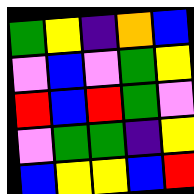[["green", "yellow", "indigo", "orange", "blue"], ["violet", "blue", "violet", "green", "yellow"], ["red", "blue", "red", "green", "violet"], ["violet", "green", "green", "indigo", "yellow"], ["blue", "yellow", "yellow", "blue", "red"]]